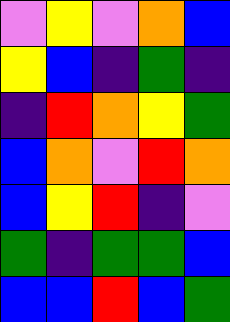[["violet", "yellow", "violet", "orange", "blue"], ["yellow", "blue", "indigo", "green", "indigo"], ["indigo", "red", "orange", "yellow", "green"], ["blue", "orange", "violet", "red", "orange"], ["blue", "yellow", "red", "indigo", "violet"], ["green", "indigo", "green", "green", "blue"], ["blue", "blue", "red", "blue", "green"]]